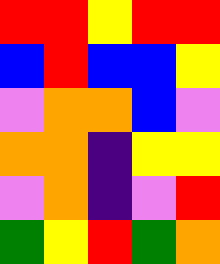[["red", "red", "yellow", "red", "red"], ["blue", "red", "blue", "blue", "yellow"], ["violet", "orange", "orange", "blue", "violet"], ["orange", "orange", "indigo", "yellow", "yellow"], ["violet", "orange", "indigo", "violet", "red"], ["green", "yellow", "red", "green", "orange"]]